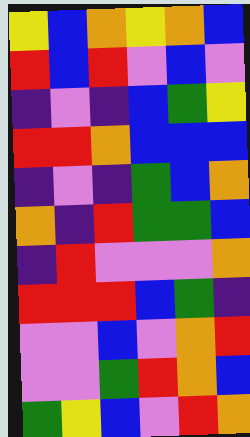[["yellow", "blue", "orange", "yellow", "orange", "blue"], ["red", "blue", "red", "violet", "blue", "violet"], ["indigo", "violet", "indigo", "blue", "green", "yellow"], ["red", "red", "orange", "blue", "blue", "blue"], ["indigo", "violet", "indigo", "green", "blue", "orange"], ["orange", "indigo", "red", "green", "green", "blue"], ["indigo", "red", "violet", "violet", "violet", "orange"], ["red", "red", "red", "blue", "green", "indigo"], ["violet", "violet", "blue", "violet", "orange", "red"], ["violet", "violet", "green", "red", "orange", "blue"], ["green", "yellow", "blue", "violet", "red", "orange"]]